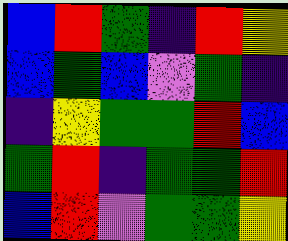[["blue", "red", "green", "indigo", "red", "yellow"], ["blue", "green", "blue", "violet", "green", "indigo"], ["indigo", "yellow", "green", "green", "red", "blue"], ["green", "red", "indigo", "green", "green", "red"], ["blue", "red", "violet", "green", "green", "yellow"]]